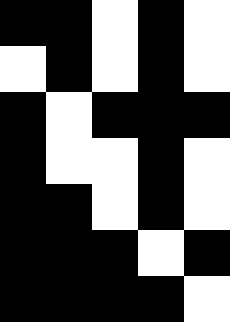[["black", "black", "white", "black", "white"], ["white", "black", "white", "black", "white"], ["black", "white", "black", "black", "black"], ["black", "white", "white", "black", "white"], ["black", "black", "white", "black", "white"], ["black", "black", "black", "white", "black"], ["black", "black", "black", "black", "white"]]